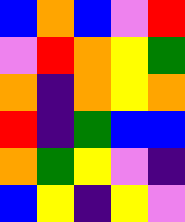[["blue", "orange", "blue", "violet", "red"], ["violet", "red", "orange", "yellow", "green"], ["orange", "indigo", "orange", "yellow", "orange"], ["red", "indigo", "green", "blue", "blue"], ["orange", "green", "yellow", "violet", "indigo"], ["blue", "yellow", "indigo", "yellow", "violet"]]